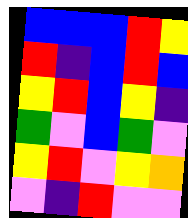[["blue", "blue", "blue", "red", "yellow"], ["red", "indigo", "blue", "red", "blue"], ["yellow", "red", "blue", "yellow", "indigo"], ["green", "violet", "blue", "green", "violet"], ["yellow", "red", "violet", "yellow", "orange"], ["violet", "indigo", "red", "violet", "violet"]]